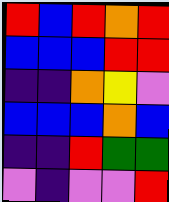[["red", "blue", "red", "orange", "red"], ["blue", "blue", "blue", "red", "red"], ["indigo", "indigo", "orange", "yellow", "violet"], ["blue", "blue", "blue", "orange", "blue"], ["indigo", "indigo", "red", "green", "green"], ["violet", "indigo", "violet", "violet", "red"]]